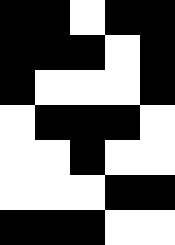[["black", "black", "white", "black", "black"], ["black", "black", "black", "white", "black"], ["black", "white", "white", "white", "black"], ["white", "black", "black", "black", "white"], ["white", "white", "black", "white", "white"], ["white", "white", "white", "black", "black"], ["black", "black", "black", "white", "white"]]